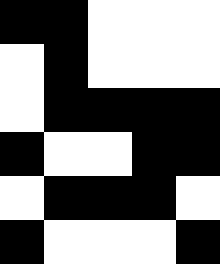[["black", "black", "white", "white", "white"], ["white", "black", "white", "white", "white"], ["white", "black", "black", "black", "black"], ["black", "white", "white", "black", "black"], ["white", "black", "black", "black", "white"], ["black", "white", "white", "white", "black"]]